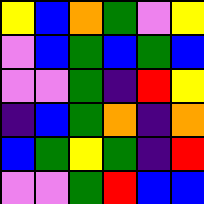[["yellow", "blue", "orange", "green", "violet", "yellow"], ["violet", "blue", "green", "blue", "green", "blue"], ["violet", "violet", "green", "indigo", "red", "yellow"], ["indigo", "blue", "green", "orange", "indigo", "orange"], ["blue", "green", "yellow", "green", "indigo", "red"], ["violet", "violet", "green", "red", "blue", "blue"]]